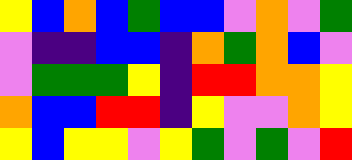[["yellow", "blue", "orange", "blue", "green", "blue", "blue", "violet", "orange", "violet", "green"], ["violet", "indigo", "indigo", "blue", "blue", "indigo", "orange", "green", "orange", "blue", "violet"], ["violet", "green", "green", "green", "yellow", "indigo", "red", "red", "orange", "orange", "yellow"], ["orange", "blue", "blue", "red", "red", "indigo", "yellow", "violet", "violet", "orange", "yellow"], ["yellow", "blue", "yellow", "yellow", "violet", "yellow", "green", "violet", "green", "violet", "red"]]